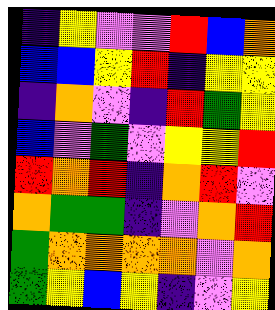[["indigo", "yellow", "violet", "violet", "red", "blue", "orange"], ["blue", "blue", "yellow", "red", "indigo", "yellow", "yellow"], ["indigo", "orange", "violet", "indigo", "red", "green", "yellow"], ["blue", "violet", "green", "violet", "yellow", "yellow", "red"], ["red", "orange", "red", "indigo", "orange", "red", "violet"], ["orange", "green", "green", "indigo", "violet", "orange", "red"], ["green", "orange", "orange", "orange", "orange", "violet", "orange"], ["green", "yellow", "blue", "yellow", "indigo", "violet", "yellow"]]